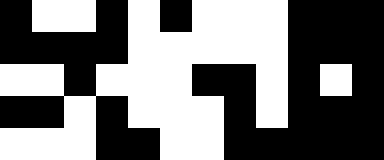[["black", "white", "white", "black", "white", "black", "white", "white", "white", "black", "black", "black"], ["black", "black", "black", "black", "white", "white", "white", "white", "white", "black", "black", "black"], ["white", "white", "black", "white", "white", "white", "black", "black", "white", "black", "white", "black"], ["black", "black", "white", "black", "white", "white", "white", "black", "white", "black", "black", "black"], ["white", "white", "white", "black", "black", "white", "white", "black", "black", "black", "black", "black"]]